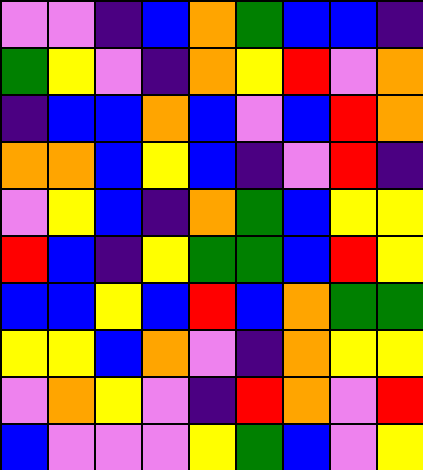[["violet", "violet", "indigo", "blue", "orange", "green", "blue", "blue", "indigo"], ["green", "yellow", "violet", "indigo", "orange", "yellow", "red", "violet", "orange"], ["indigo", "blue", "blue", "orange", "blue", "violet", "blue", "red", "orange"], ["orange", "orange", "blue", "yellow", "blue", "indigo", "violet", "red", "indigo"], ["violet", "yellow", "blue", "indigo", "orange", "green", "blue", "yellow", "yellow"], ["red", "blue", "indigo", "yellow", "green", "green", "blue", "red", "yellow"], ["blue", "blue", "yellow", "blue", "red", "blue", "orange", "green", "green"], ["yellow", "yellow", "blue", "orange", "violet", "indigo", "orange", "yellow", "yellow"], ["violet", "orange", "yellow", "violet", "indigo", "red", "orange", "violet", "red"], ["blue", "violet", "violet", "violet", "yellow", "green", "blue", "violet", "yellow"]]